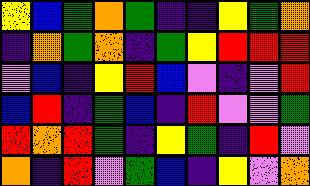[["yellow", "blue", "green", "orange", "green", "indigo", "indigo", "yellow", "green", "orange"], ["indigo", "orange", "green", "orange", "indigo", "green", "yellow", "red", "red", "red"], ["violet", "blue", "indigo", "yellow", "red", "blue", "violet", "indigo", "violet", "red"], ["blue", "red", "indigo", "green", "blue", "indigo", "red", "violet", "violet", "green"], ["red", "orange", "red", "green", "indigo", "yellow", "green", "indigo", "red", "violet"], ["orange", "indigo", "red", "violet", "green", "blue", "indigo", "yellow", "violet", "orange"]]